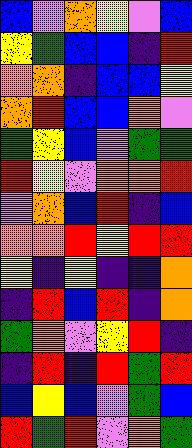[["blue", "violet", "orange", "yellow", "violet", "blue"], ["yellow", "green", "blue", "blue", "indigo", "red"], ["orange", "orange", "indigo", "blue", "blue", "yellow"], ["orange", "red", "blue", "blue", "orange", "violet"], ["green", "yellow", "blue", "violet", "green", "green"], ["red", "yellow", "violet", "orange", "orange", "red"], ["violet", "orange", "blue", "red", "indigo", "blue"], ["orange", "orange", "red", "yellow", "red", "red"], ["yellow", "indigo", "yellow", "indigo", "indigo", "orange"], ["indigo", "red", "blue", "red", "indigo", "orange"], ["green", "orange", "violet", "yellow", "red", "indigo"], ["indigo", "red", "indigo", "red", "green", "red"], ["blue", "yellow", "blue", "violet", "green", "blue"], ["red", "green", "red", "violet", "orange", "green"]]